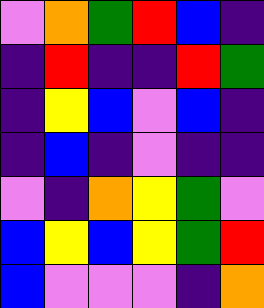[["violet", "orange", "green", "red", "blue", "indigo"], ["indigo", "red", "indigo", "indigo", "red", "green"], ["indigo", "yellow", "blue", "violet", "blue", "indigo"], ["indigo", "blue", "indigo", "violet", "indigo", "indigo"], ["violet", "indigo", "orange", "yellow", "green", "violet"], ["blue", "yellow", "blue", "yellow", "green", "red"], ["blue", "violet", "violet", "violet", "indigo", "orange"]]